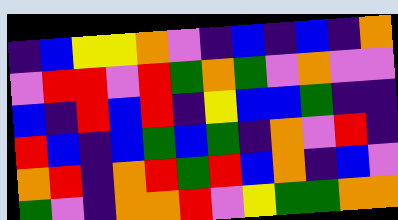[["indigo", "blue", "yellow", "yellow", "orange", "violet", "indigo", "blue", "indigo", "blue", "indigo", "orange"], ["violet", "red", "red", "violet", "red", "green", "orange", "green", "violet", "orange", "violet", "violet"], ["blue", "indigo", "red", "blue", "red", "indigo", "yellow", "blue", "blue", "green", "indigo", "indigo"], ["red", "blue", "indigo", "blue", "green", "blue", "green", "indigo", "orange", "violet", "red", "indigo"], ["orange", "red", "indigo", "orange", "red", "green", "red", "blue", "orange", "indigo", "blue", "violet"], ["green", "violet", "indigo", "orange", "orange", "red", "violet", "yellow", "green", "green", "orange", "orange"]]